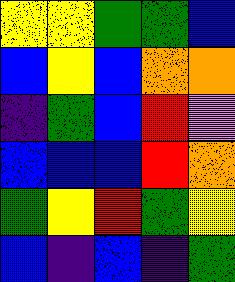[["yellow", "yellow", "green", "green", "blue"], ["blue", "yellow", "blue", "orange", "orange"], ["indigo", "green", "blue", "red", "violet"], ["blue", "blue", "blue", "red", "orange"], ["green", "yellow", "red", "green", "yellow"], ["blue", "indigo", "blue", "indigo", "green"]]